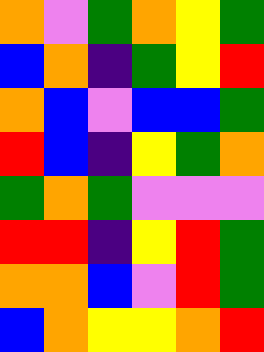[["orange", "violet", "green", "orange", "yellow", "green"], ["blue", "orange", "indigo", "green", "yellow", "red"], ["orange", "blue", "violet", "blue", "blue", "green"], ["red", "blue", "indigo", "yellow", "green", "orange"], ["green", "orange", "green", "violet", "violet", "violet"], ["red", "red", "indigo", "yellow", "red", "green"], ["orange", "orange", "blue", "violet", "red", "green"], ["blue", "orange", "yellow", "yellow", "orange", "red"]]